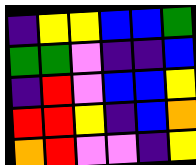[["indigo", "yellow", "yellow", "blue", "blue", "green"], ["green", "green", "violet", "indigo", "indigo", "blue"], ["indigo", "red", "violet", "blue", "blue", "yellow"], ["red", "red", "yellow", "indigo", "blue", "orange"], ["orange", "red", "violet", "violet", "indigo", "yellow"]]